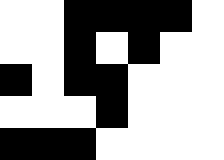[["white", "white", "black", "black", "black", "black", "white"], ["white", "white", "black", "white", "black", "white", "white"], ["black", "white", "black", "black", "white", "white", "white"], ["white", "white", "white", "black", "white", "white", "white"], ["black", "black", "black", "white", "white", "white", "white"]]